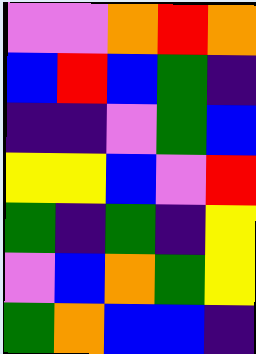[["violet", "violet", "orange", "red", "orange"], ["blue", "red", "blue", "green", "indigo"], ["indigo", "indigo", "violet", "green", "blue"], ["yellow", "yellow", "blue", "violet", "red"], ["green", "indigo", "green", "indigo", "yellow"], ["violet", "blue", "orange", "green", "yellow"], ["green", "orange", "blue", "blue", "indigo"]]